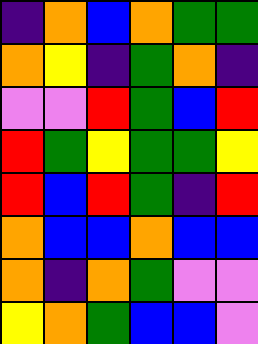[["indigo", "orange", "blue", "orange", "green", "green"], ["orange", "yellow", "indigo", "green", "orange", "indigo"], ["violet", "violet", "red", "green", "blue", "red"], ["red", "green", "yellow", "green", "green", "yellow"], ["red", "blue", "red", "green", "indigo", "red"], ["orange", "blue", "blue", "orange", "blue", "blue"], ["orange", "indigo", "orange", "green", "violet", "violet"], ["yellow", "orange", "green", "blue", "blue", "violet"]]